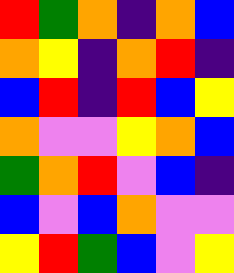[["red", "green", "orange", "indigo", "orange", "blue"], ["orange", "yellow", "indigo", "orange", "red", "indigo"], ["blue", "red", "indigo", "red", "blue", "yellow"], ["orange", "violet", "violet", "yellow", "orange", "blue"], ["green", "orange", "red", "violet", "blue", "indigo"], ["blue", "violet", "blue", "orange", "violet", "violet"], ["yellow", "red", "green", "blue", "violet", "yellow"]]